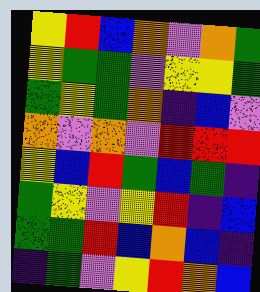[["yellow", "red", "blue", "orange", "violet", "orange", "green"], ["yellow", "green", "green", "violet", "yellow", "yellow", "green"], ["green", "yellow", "green", "orange", "indigo", "blue", "violet"], ["orange", "violet", "orange", "violet", "red", "red", "red"], ["yellow", "blue", "red", "green", "blue", "green", "indigo"], ["green", "yellow", "violet", "yellow", "red", "indigo", "blue"], ["green", "green", "red", "blue", "orange", "blue", "indigo"], ["indigo", "green", "violet", "yellow", "red", "orange", "blue"]]